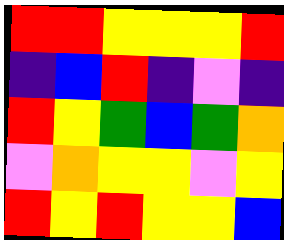[["red", "red", "yellow", "yellow", "yellow", "red"], ["indigo", "blue", "red", "indigo", "violet", "indigo"], ["red", "yellow", "green", "blue", "green", "orange"], ["violet", "orange", "yellow", "yellow", "violet", "yellow"], ["red", "yellow", "red", "yellow", "yellow", "blue"]]